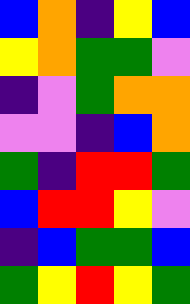[["blue", "orange", "indigo", "yellow", "blue"], ["yellow", "orange", "green", "green", "violet"], ["indigo", "violet", "green", "orange", "orange"], ["violet", "violet", "indigo", "blue", "orange"], ["green", "indigo", "red", "red", "green"], ["blue", "red", "red", "yellow", "violet"], ["indigo", "blue", "green", "green", "blue"], ["green", "yellow", "red", "yellow", "green"]]